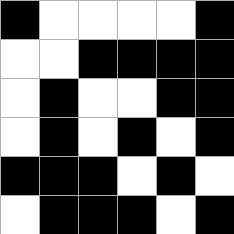[["black", "white", "white", "white", "white", "black"], ["white", "white", "black", "black", "black", "black"], ["white", "black", "white", "white", "black", "black"], ["white", "black", "white", "black", "white", "black"], ["black", "black", "black", "white", "black", "white"], ["white", "black", "black", "black", "white", "black"]]